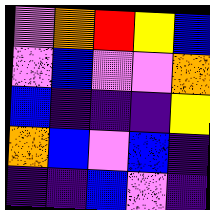[["violet", "orange", "red", "yellow", "blue"], ["violet", "blue", "violet", "violet", "orange"], ["blue", "indigo", "indigo", "indigo", "yellow"], ["orange", "blue", "violet", "blue", "indigo"], ["indigo", "indigo", "blue", "violet", "indigo"]]